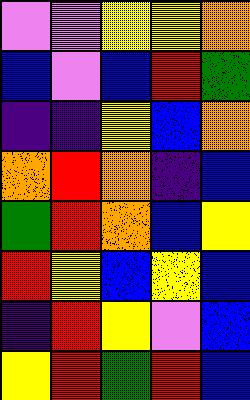[["violet", "violet", "yellow", "yellow", "orange"], ["blue", "violet", "blue", "red", "green"], ["indigo", "indigo", "yellow", "blue", "orange"], ["orange", "red", "orange", "indigo", "blue"], ["green", "red", "orange", "blue", "yellow"], ["red", "yellow", "blue", "yellow", "blue"], ["indigo", "red", "yellow", "violet", "blue"], ["yellow", "red", "green", "red", "blue"]]